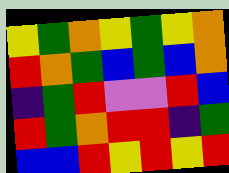[["yellow", "green", "orange", "yellow", "green", "yellow", "orange"], ["red", "orange", "green", "blue", "green", "blue", "orange"], ["indigo", "green", "red", "violet", "violet", "red", "blue"], ["red", "green", "orange", "red", "red", "indigo", "green"], ["blue", "blue", "red", "yellow", "red", "yellow", "red"]]